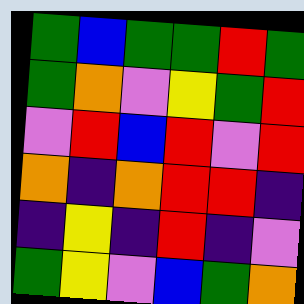[["green", "blue", "green", "green", "red", "green"], ["green", "orange", "violet", "yellow", "green", "red"], ["violet", "red", "blue", "red", "violet", "red"], ["orange", "indigo", "orange", "red", "red", "indigo"], ["indigo", "yellow", "indigo", "red", "indigo", "violet"], ["green", "yellow", "violet", "blue", "green", "orange"]]